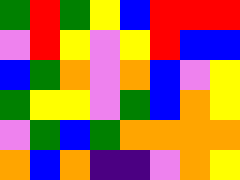[["green", "red", "green", "yellow", "blue", "red", "red", "red"], ["violet", "red", "yellow", "violet", "yellow", "red", "blue", "blue"], ["blue", "green", "orange", "violet", "orange", "blue", "violet", "yellow"], ["green", "yellow", "yellow", "violet", "green", "blue", "orange", "yellow"], ["violet", "green", "blue", "green", "orange", "orange", "orange", "orange"], ["orange", "blue", "orange", "indigo", "indigo", "violet", "orange", "yellow"]]